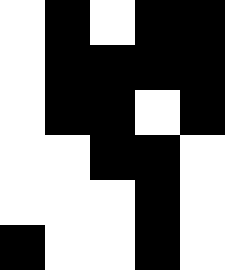[["white", "black", "white", "black", "black"], ["white", "black", "black", "black", "black"], ["white", "black", "black", "white", "black"], ["white", "white", "black", "black", "white"], ["white", "white", "white", "black", "white"], ["black", "white", "white", "black", "white"]]